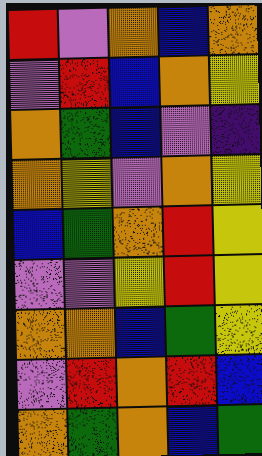[["red", "violet", "orange", "blue", "orange"], ["violet", "red", "blue", "orange", "yellow"], ["orange", "green", "blue", "violet", "indigo"], ["orange", "yellow", "violet", "orange", "yellow"], ["blue", "green", "orange", "red", "yellow"], ["violet", "violet", "yellow", "red", "yellow"], ["orange", "orange", "blue", "green", "yellow"], ["violet", "red", "orange", "red", "blue"], ["orange", "green", "orange", "blue", "green"]]